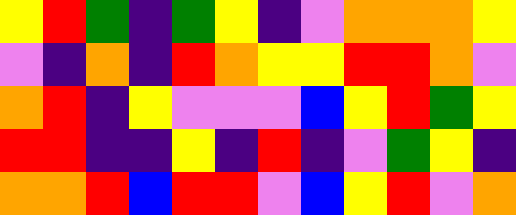[["yellow", "red", "green", "indigo", "green", "yellow", "indigo", "violet", "orange", "orange", "orange", "yellow"], ["violet", "indigo", "orange", "indigo", "red", "orange", "yellow", "yellow", "red", "red", "orange", "violet"], ["orange", "red", "indigo", "yellow", "violet", "violet", "violet", "blue", "yellow", "red", "green", "yellow"], ["red", "red", "indigo", "indigo", "yellow", "indigo", "red", "indigo", "violet", "green", "yellow", "indigo"], ["orange", "orange", "red", "blue", "red", "red", "violet", "blue", "yellow", "red", "violet", "orange"]]